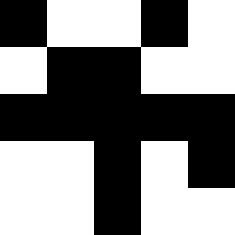[["black", "white", "white", "black", "white"], ["white", "black", "black", "white", "white"], ["black", "black", "black", "black", "black"], ["white", "white", "black", "white", "black"], ["white", "white", "black", "white", "white"]]